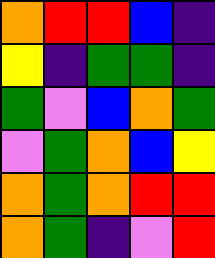[["orange", "red", "red", "blue", "indigo"], ["yellow", "indigo", "green", "green", "indigo"], ["green", "violet", "blue", "orange", "green"], ["violet", "green", "orange", "blue", "yellow"], ["orange", "green", "orange", "red", "red"], ["orange", "green", "indigo", "violet", "red"]]